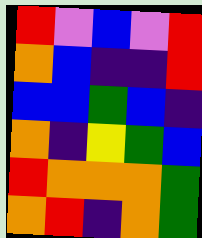[["red", "violet", "blue", "violet", "red"], ["orange", "blue", "indigo", "indigo", "red"], ["blue", "blue", "green", "blue", "indigo"], ["orange", "indigo", "yellow", "green", "blue"], ["red", "orange", "orange", "orange", "green"], ["orange", "red", "indigo", "orange", "green"]]